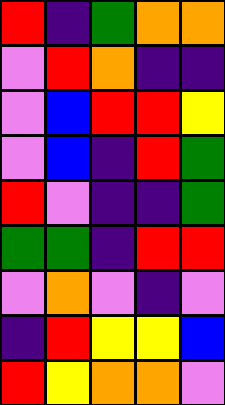[["red", "indigo", "green", "orange", "orange"], ["violet", "red", "orange", "indigo", "indigo"], ["violet", "blue", "red", "red", "yellow"], ["violet", "blue", "indigo", "red", "green"], ["red", "violet", "indigo", "indigo", "green"], ["green", "green", "indigo", "red", "red"], ["violet", "orange", "violet", "indigo", "violet"], ["indigo", "red", "yellow", "yellow", "blue"], ["red", "yellow", "orange", "orange", "violet"]]